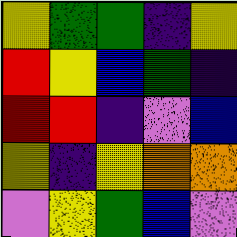[["yellow", "green", "green", "indigo", "yellow"], ["red", "yellow", "blue", "green", "indigo"], ["red", "red", "indigo", "violet", "blue"], ["yellow", "indigo", "yellow", "orange", "orange"], ["violet", "yellow", "green", "blue", "violet"]]